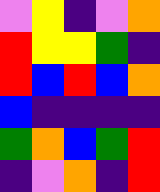[["violet", "yellow", "indigo", "violet", "orange"], ["red", "yellow", "yellow", "green", "indigo"], ["red", "blue", "red", "blue", "orange"], ["blue", "indigo", "indigo", "indigo", "indigo"], ["green", "orange", "blue", "green", "red"], ["indigo", "violet", "orange", "indigo", "red"]]